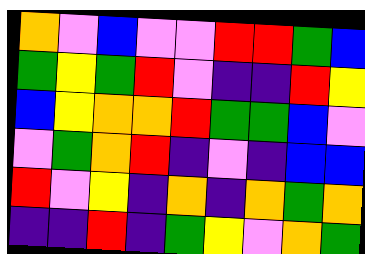[["orange", "violet", "blue", "violet", "violet", "red", "red", "green", "blue"], ["green", "yellow", "green", "red", "violet", "indigo", "indigo", "red", "yellow"], ["blue", "yellow", "orange", "orange", "red", "green", "green", "blue", "violet"], ["violet", "green", "orange", "red", "indigo", "violet", "indigo", "blue", "blue"], ["red", "violet", "yellow", "indigo", "orange", "indigo", "orange", "green", "orange"], ["indigo", "indigo", "red", "indigo", "green", "yellow", "violet", "orange", "green"]]